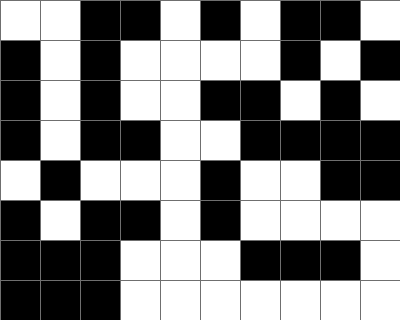[["white", "white", "black", "black", "white", "black", "white", "black", "black", "white"], ["black", "white", "black", "white", "white", "white", "white", "black", "white", "black"], ["black", "white", "black", "white", "white", "black", "black", "white", "black", "white"], ["black", "white", "black", "black", "white", "white", "black", "black", "black", "black"], ["white", "black", "white", "white", "white", "black", "white", "white", "black", "black"], ["black", "white", "black", "black", "white", "black", "white", "white", "white", "white"], ["black", "black", "black", "white", "white", "white", "black", "black", "black", "white"], ["black", "black", "black", "white", "white", "white", "white", "white", "white", "white"]]